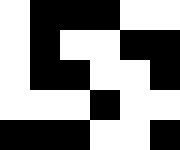[["white", "black", "black", "black", "white", "white"], ["white", "black", "white", "white", "black", "black"], ["white", "black", "black", "white", "white", "black"], ["white", "white", "white", "black", "white", "white"], ["black", "black", "black", "white", "white", "black"]]